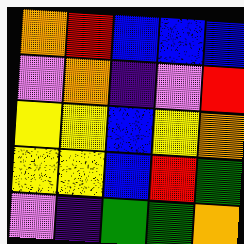[["orange", "red", "blue", "blue", "blue"], ["violet", "orange", "indigo", "violet", "red"], ["yellow", "yellow", "blue", "yellow", "orange"], ["yellow", "yellow", "blue", "red", "green"], ["violet", "indigo", "green", "green", "orange"]]